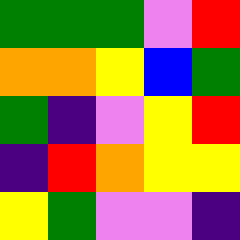[["green", "green", "green", "violet", "red"], ["orange", "orange", "yellow", "blue", "green"], ["green", "indigo", "violet", "yellow", "red"], ["indigo", "red", "orange", "yellow", "yellow"], ["yellow", "green", "violet", "violet", "indigo"]]